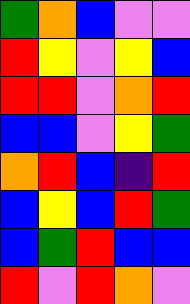[["green", "orange", "blue", "violet", "violet"], ["red", "yellow", "violet", "yellow", "blue"], ["red", "red", "violet", "orange", "red"], ["blue", "blue", "violet", "yellow", "green"], ["orange", "red", "blue", "indigo", "red"], ["blue", "yellow", "blue", "red", "green"], ["blue", "green", "red", "blue", "blue"], ["red", "violet", "red", "orange", "violet"]]